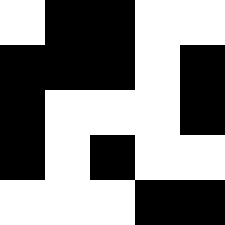[["white", "black", "black", "white", "white"], ["black", "black", "black", "white", "black"], ["black", "white", "white", "white", "black"], ["black", "white", "black", "white", "white"], ["white", "white", "white", "black", "black"]]